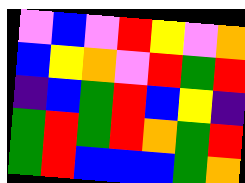[["violet", "blue", "violet", "red", "yellow", "violet", "orange"], ["blue", "yellow", "orange", "violet", "red", "green", "red"], ["indigo", "blue", "green", "red", "blue", "yellow", "indigo"], ["green", "red", "green", "red", "orange", "green", "red"], ["green", "red", "blue", "blue", "blue", "green", "orange"]]